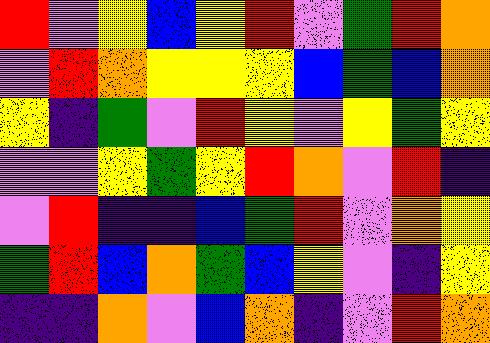[["red", "violet", "yellow", "blue", "yellow", "red", "violet", "green", "red", "orange"], ["violet", "red", "orange", "yellow", "yellow", "yellow", "blue", "green", "blue", "orange"], ["yellow", "indigo", "green", "violet", "red", "yellow", "violet", "yellow", "green", "yellow"], ["violet", "violet", "yellow", "green", "yellow", "red", "orange", "violet", "red", "indigo"], ["violet", "red", "indigo", "indigo", "blue", "green", "red", "violet", "orange", "yellow"], ["green", "red", "blue", "orange", "green", "blue", "yellow", "violet", "indigo", "yellow"], ["indigo", "indigo", "orange", "violet", "blue", "orange", "indigo", "violet", "red", "orange"]]